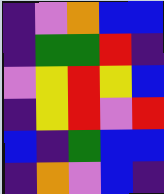[["indigo", "violet", "orange", "blue", "blue"], ["indigo", "green", "green", "red", "indigo"], ["violet", "yellow", "red", "yellow", "blue"], ["indigo", "yellow", "red", "violet", "red"], ["blue", "indigo", "green", "blue", "blue"], ["indigo", "orange", "violet", "blue", "indigo"]]